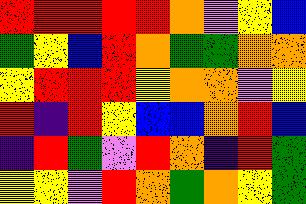[["red", "red", "red", "red", "red", "orange", "violet", "yellow", "blue"], ["green", "yellow", "blue", "red", "orange", "green", "green", "orange", "orange"], ["yellow", "red", "red", "red", "yellow", "orange", "orange", "violet", "yellow"], ["red", "indigo", "red", "yellow", "blue", "blue", "orange", "red", "blue"], ["indigo", "red", "green", "violet", "red", "orange", "indigo", "red", "green"], ["yellow", "yellow", "violet", "red", "orange", "green", "orange", "yellow", "green"]]